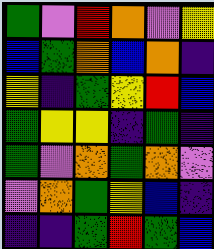[["green", "violet", "red", "orange", "violet", "yellow"], ["blue", "green", "orange", "blue", "orange", "indigo"], ["yellow", "indigo", "green", "yellow", "red", "blue"], ["green", "yellow", "yellow", "indigo", "green", "indigo"], ["green", "violet", "orange", "green", "orange", "violet"], ["violet", "orange", "green", "yellow", "blue", "indigo"], ["indigo", "indigo", "green", "red", "green", "blue"]]